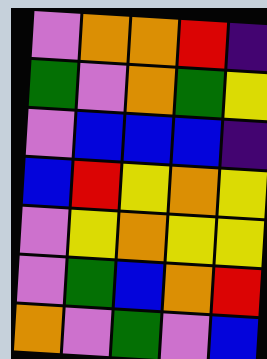[["violet", "orange", "orange", "red", "indigo"], ["green", "violet", "orange", "green", "yellow"], ["violet", "blue", "blue", "blue", "indigo"], ["blue", "red", "yellow", "orange", "yellow"], ["violet", "yellow", "orange", "yellow", "yellow"], ["violet", "green", "blue", "orange", "red"], ["orange", "violet", "green", "violet", "blue"]]